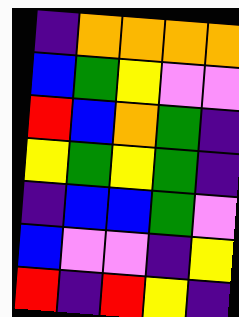[["indigo", "orange", "orange", "orange", "orange"], ["blue", "green", "yellow", "violet", "violet"], ["red", "blue", "orange", "green", "indigo"], ["yellow", "green", "yellow", "green", "indigo"], ["indigo", "blue", "blue", "green", "violet"], ["blue", "violet", "violet", "indigo", "yellow"], ["red", "indigo", "red", "yellow", "indigo"]]